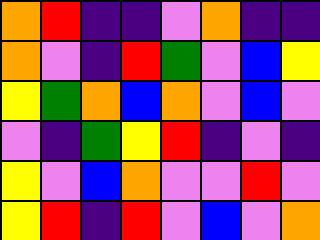[["orange", "red", "indigo", "indigo", "violet", "orange", "indigo", "indigo"], ["orange", "violet", "indigo", "red", "green", "violet", "blue", "yellow"], ["yellow", "green", "orange", "blue", "orange", "violet", "blue", "violet"], ["violet", "indigo", "green", "yellow", "red", "indigo", "violet", "indigo"], ["yellow", "violet", "blue", "orange", "violet", "violet", "red", "violet"], ["yellow", "red", "indigo", "red", "violet", "blue", "violet", "orange"]]